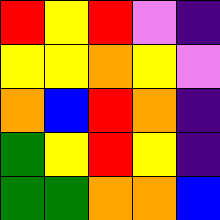[["red", "yellow", "red", "violet", "indigo"], ["yellow", "yellow", "orange", "yellow", "violet"], ["orange", "blue", "red", "orange", "indigo"], ["green", "yellow", "red", "yellow", "indigo"], ["green", "green", "orange", "orange", "blue"]]